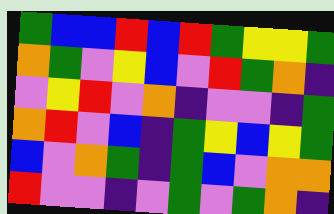[["green", "blue", "blue", "red", "blue", "red", "green", "yellow", "yellow", "green"], ["orange", "green", "violet", "yellow", "blue", "violet", "red", "green", "orange", "indigo"], ["violet", "yellow", "red", "violet", "orange", "indigo", "violet", "violet", "indigo", "green"], ["orange", "red", "violet", "blue", "indigo", "green", "yellow", "blue", "yellow", "green"], ["blue", "violet", "orange", "green", "indigo", "green", "blue", "violet", "orange", "orange"], ["red", "violet", "violet", "indigo", "violet", "green", "violet", "green", "orange", "indigo"]]